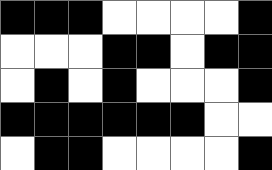[["black", "black", "black", "white", "white", "white", "white", "black"], ["white", "white", "white", "black", "black", "white", "black", "black"], ["white", "black", "white", "black", "white", "white", "white", "black"], ["black", "black", "black", "black", "black", "black", "white", "white"], ["white", "black", "black", "white", "white", "white", "white", "black"]]